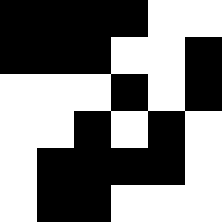[["black", "black", "black", "black", "white", "white"], ["black", "black", "black", "white", "white", "black"], ["white", "white", "white", "black", "white", "black"], ["white", "white", "black", "white", "black", "white"], ["white", "black", "black", "black", "black", "white"], ["white", "black", "black", "white", "white", "white"]]